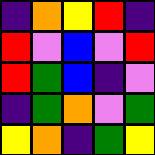[["indigo", "orange", "yellow", "red", "indigo"], ["red", "violet", "blue", "violet", "red"], ["red", "green", "blue", "indigo", "violet"], ["indigo", "green", "orange", "violet", "green"], ["yellow", "orange", "indigo", "green", "yellow"]]